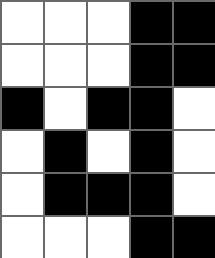[["white", "white", "white", "black", "black"], ["white", "white", "white", "black", "black"], ["black", "white", "black", "black", "white"], ["white", "black", "white", "black", "white"], ["white", "black", "black", "black", "white"], ["white", "white", "white", "black", "black"]]